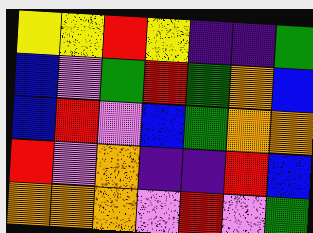[["yellow", "yellow", "red", "yellow", "indigo", "indigo", "green"], ["blue", "violet", "green", "red", "green", "orange", "blue"], ["blue", "red", "violet", "blue", "green", "orange", "orange"], ["red", "violet", "orange", "indigo", "indigo", "red", "blue"], ["orange", "orange", "orange", "violet", "red", "violet", "green"]]